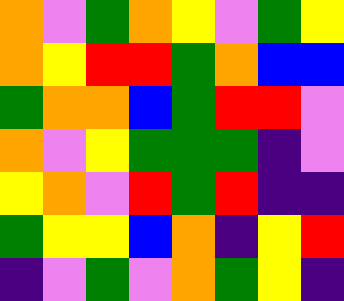[["orange", "violet", "green", "orange", "yellow", "violet", "green", "yellow"], ["orange", "yellow", "red", "red", "green", "orange", "blue", "blue"], ["green", "orange", "orange", "blue", "green", "red", "red", "violet"], ["orange", "violet", "yellow", "green", "green", "green", "indigo", "violet"], ["yellow", "orange", "violet", "red", "green", "red", "indigo", "indigo"], ["green", "yellow", "yellow", "blue", "orange", "indigo", "yellow", "red"], ["indigo", "violet", "green", "violet", "orange", "green", "yellow", "indigo"]]